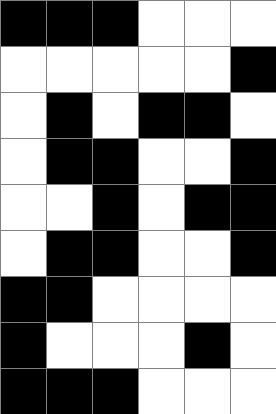[["black", "black", "black", "white", "white", "white"], ["white", "white", "white", "white", "white", "black"], ["white", "black", "white", "black", "black", "white"], ["white", "black", "black", "white", "white", "black"], ["white", "white", "black", "white", "black", "black"], ["white", "black", "black", "white", "white", "black"], ["black", "black", "white", "white", "white", "white"], ["black", "white", "white", "white", "black", "white"], ["black", "black", "black", "white", "white", "white"]]